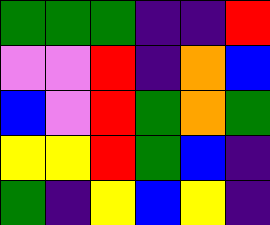[["green", "green", "green", "indigo", "indigo", "red"], ["violet", "violet", "red", "indigo", "orange", "blue"], ["blue", "violet", "red", "green", "orange", "green"], ["yellow", "yellow", "red", "green", "blue", "indigo"], ["green", "indigo", "yellow", "blue", "yellow", "indigo"]]